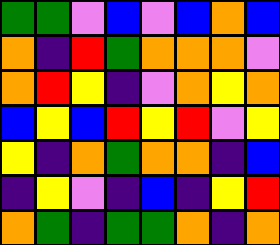[["green", "green", "violet", "blue", "violet", "blue", "orange", "blue"], ["orange", "indigo", "red", "green", "orange", "orange", "orange", "violet"], ["orange", "red", "yellow", "indigo", "violet", "orange", "yellow", "orange"], ["blue", "yellow", "blue", "red", "yellow", "red", "violet", "yellow"], ["yellow", "indigo", "orange", "green", "orange", "orange", "indigo", "blue"], ["indigo", "yellow", "violet", "indigo", "blue", "indigo", "yellow", "red"], ["orange", "green", "indigo", "green", "green", "orange", "indigo", "orange"]]